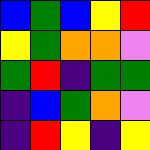[["blue", "green", "blue", "yellow", "red"], ["yellow", "green", "orange", "orange", "violet"], ["green", "red", "indigo", "green", "green"], ["indigo", "blue", "green", "orange", "violet"], ["indigo", "red", "yellow", "indigo", "yellow"]]